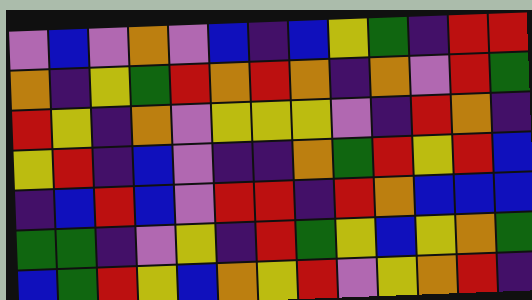[["violet", "blue", "violet", "orange", "violet", "blue", "indigo", "blue", "yellow", "green", "indigo", "red", "red"], ["orange", "indigo", "yellow", "green", "red", "orange", "red", "orange", "indigo", "orange", "violet", "red", "green"], ["red", "yellow", "indigo", "orange", "violet", "yellow", "yellow", "yellow", "violet", "indigo", "red", "orange", "indigo"], ["yellow", "red", "indigo", "blue", "violet", "indigo", "indigo", "orange", "green", "red", "yellow", "red", "blue"], ["indigo", "blue", "red", "blue", "violet", "red", "red", "indigo", "red", "orange", "blue", "blue", "blue"], ["green", "green", "indigo", "violet", "yellow", "indigo", "red", "green", "yellow", "blue", "yellow", "orange", "green"], ["blue", "green", "red", "yellow", "blue", "orange", "yellow", "red", "violet", "yellow", "orange", "red", "indigo"]]